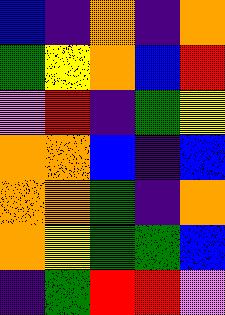[["blue", "indigo", "orange", "indigo", "orange"], ["green", "yellow", "orange", "blue", "red"], ["violet", "red", "indigo", "green", "yellow"], ["orange", "orange", "blue", "indigo", "blue"], ["orange", "orange", "green", "indigo", "orange"], ["orange", "yellow", "green", "green", "blue"], ["indigo", "green", "red", "red", "violet"]]